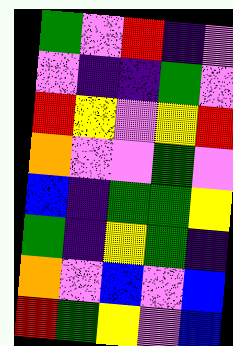[["green", "violet", "red", "indigo", "violet"], ["violet", "indigo", "indigo", "green", "violet"], ["red", "yellow", "violet", "yellow", "red"], ["orange", "violet", "violet", "green", "violet"], ["blue", "indigo", "green", "green", "yellow"], ["green", "indigo", "yellow", "green", "indigo"], ["orange", "violet", "blue", "violet", "blue"], ["red", "green", "yellow", "violet", "blue"]]